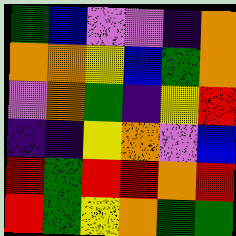[["green", "blue", "violet", "violet", "indigo", "orange"], ["orange", "orange", "yellow", "blue", "green", "orange"], ["violet", "orange", "green", "indigo", "yellow", "red"], ["indigo", "indigo", "yellow", "orange", "violet", "blue"], ["red", "green", "red", "red", "orange", "red"], ["red", "green", "yellow", "orange", "green", "green"]]